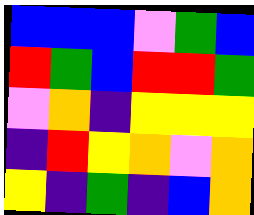[["blue", "blue", "blue", "violet", "green", "blue"], ["red", "green", "blue", "red", "red", "green"], ["violet", "orange", "indigo", "yellow", "yellow", "yellow"], ["indigo", "red", "yellow", "orange", "violet", "orange"], ["yellow", "indigo", "green", "indigo", "blue", "orange"]]